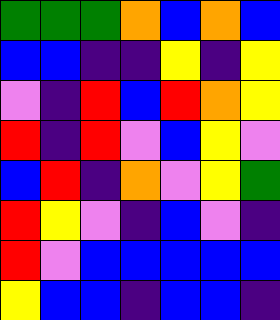[["green", "green", "green", "orange", "blue", "orange", "blue"], ["blue", "blue", "indigo", "indigo", "yellow", "indigo", "yellow"], ["violet", "indigo", "red", "blue", "red", "orange", "yellow"], ["red", "indigo", "red", "violet", "blue", "yellow", "violet"], ["blue", "red", "indigo", "orange", "violet", "yellow", "green"], ["red", "yellow", "violet", "indigo", "blue", "violet", "indigo"], ["red", "violet", "blue", "blue", "blue", "blue", "blue"], ["yellow", "blue", "blue", "indigo", "blue", "blue", "indigo"]]